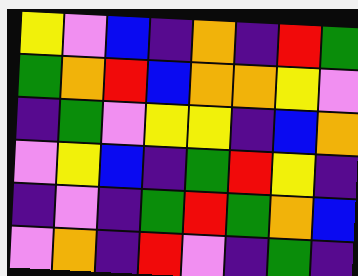[["yellow", "violet", "blue", "indigo", "orange", "indigo", "red", "green"], ["green", "orange", "red", "blue", "orange", "orange", "yellow", "violet"], ["indigo", "green", "violet", "yellow", "yellow", "indigo", "blue", "orange"], ["violet", "yellow", "blue", "indigo", "green", "red", "yellow", "indigo"], ["indigo", "violet", "indigo", "green", "red", "green", "orange", "blue"], ["violet", "orange", "indigo", "red", "violet", "indigo", "green", "indigo"]]